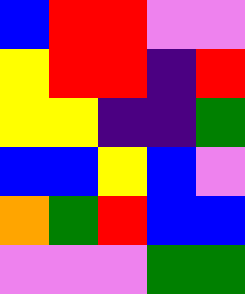[["blue", "red", "red", "violet", "violet"], ["yellow", "red", "red", "indigo", "red"], ["yellow", "yellow", "indigo", "indigo", "green"], ["blue", "blue", "yellow", "blue", "violet"], ["orange", "green", "red", "blue", "blue"], ["violet", "violet", "violet", "green", "green"]]